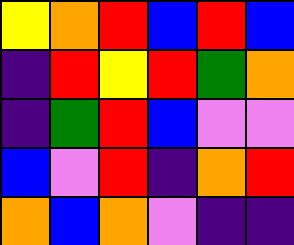[["yellow", "orange", "red", "blue", "red", "blue"], ["indigo", "red", "yellow", "red", "green", "orange"], ["indigo", "green", "red", "blue", "violet", "violet"], ["blue", "violet", "red", "indigo", "orange", "red"], ["orange", "blue", "orange", "violet", "indigo", "indigo"]]